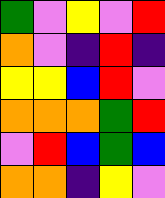[["green", "violet", "yellow", "violet", "red"], ["orange", "violet", "indigo", "red", "indigo"], ["yellow", "yellow", "blue", "red", "violet"], ["orange", "orange", "orange", "green", "red"], ["violet", "red", "blue", "green", "blue"], ["orange", "orange", "indigo", "yellow", "violet"]]